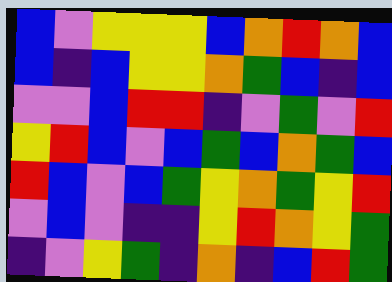[["blue", "violet", "yellow", "yellow", "yellow", "blue", "orange", "red", "orange", "blue"], ["blue", "indigo", "blue", "yellow", "yellow", "orange", "green", "blue", "indigo", "blue"], ["violet", "violet", "blue", "red", "red", "indigo", "violet", "green", "violet", "red"], ["yellow", "red", "blue", "violet", "blue", "green", "blue", "orange", "green", "blue"], ["red", "blue", "violet", "blue", "green", "yellow", "orange", "green", "yellow", "red"], ["violet", "blue", "violet", "indigo", "indigo", "yellow", "red", "orange", "yellow", "green"], ["indigo", "violet", "yellow", "green", "indigo", "orange", "indigo", "blue", "red", "green"]]